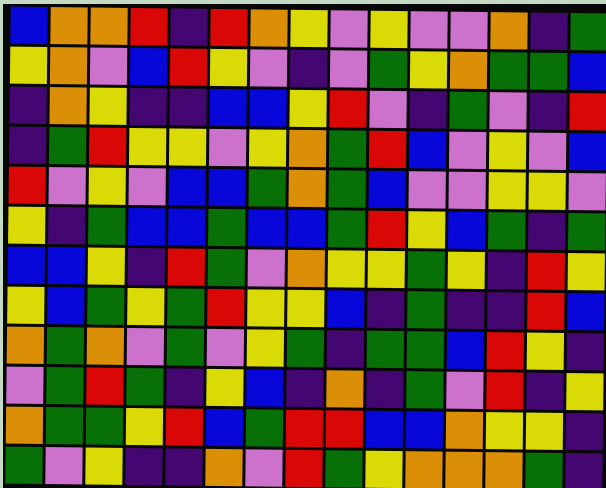[["blue", "orange", "orange", "red", "indigo", "red", "orange", "yellow", "violet", "yellow", "violet", "violet", "orange", "indigo", "green"], ["yellow", "orange", "violet", "blue", "red", "yellow", "violet", "indigo", "violet", "green", "yellow", "orange", "green", "green", "blue"], ["indigo", "orange", "yellow", "indigo", "indigo", "blue", "blue", "yellow", "red", "violet", "indigo", "green", "violet", "indigo", "red"], ["indigo", "green", "red", "yellow", "yellow", "violet", "yellow", "orange", "green", "red", "blue", "violet", "yellow", "violet", "blue"], ["red", "violet", "yellow", "violet", "blue", "blue", "green", "orange", "green", "blue", "violet", "violet", "yellow", "yellow", "violet"], ["yellow", "indigo", "green", "blue", "blue", "green", "blue", "blue", "green", "red", "yellow", "blue", "green", "indigo", "green"], ["blue", "blue", "yellow", "indigo", "red", "green", "violet", "orange", "yellow", "yellow", "green", "yellow", "indigo", "red", "yellow"], ["yellow", "blue", "green", "yellow", "green", "red", "yellow", "yellow", "blue", "indigo", "green", "indigo", "indigo", "red", "blue"], ["orange", "green", "orange", "violet", "green", "violet", "yellow", "green", "indigo", "green", "green", "blue", "red", "yellow", "indigo"], ["violet", "green", "red", "green", "indigo", "yellow", "blue", "indigo", "orange", "indigo", "green", "violet", "red", "indigo", "yellow"], ["orange", "green", "green", "yellow", "red", "blue", "green", "red", "red", "blue", "blue", "orange", "yellow", "yellow", "indigo"], ["green", "violet", "yellow", "indigo", "indigo", "orange", "violet", "red", "green", "yellow", "orange", "orange", "orange", "green", "indigo"]]